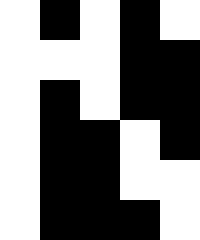[["white", "black", "white", "black", "white"], ["white", "white", "white", "black", "black"], ["white", "black", "white", "black", "black"], ["white", "black", "black", "white", "black"], ["white", "black", "black", "white", "white"], ["white", "black", "black", "black", "white"]]